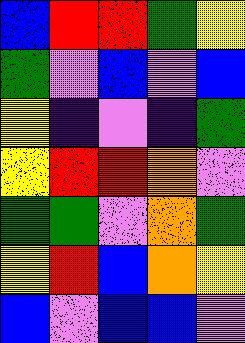[["blue", "red", "red", "green", "yellow"], ["green", "violet", "blue", "violet", "blue"], ["yellow", "indigo", "violet", "indigo", "green"], ["yellow", "red", "red", "orange", "violet"], ["green", "green", "violet", "orange", "green"], ["yellow", "red", "blue", "orange", "yellow"], ["blue", "violet", "blue", "blue", "violet"]]